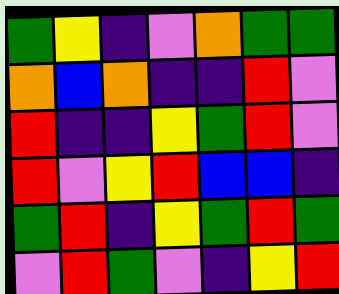[["green", "yellow", "indigo", "violet", "orange", "green", "green"], ["orange", "blue", "orange", "indigo", "indigo", "red", "violet"], ["red", "indigo", "indigo", "yellow", "green", "red", "violet"], ["red", "violet", "yellow", "red", "blue", "blue", "indigo"], ["green", "red", "indigo", "yellow", "green", "red", "green"], ["violet", "red", "green", "violet", "indigo", "yellow", "red"]]